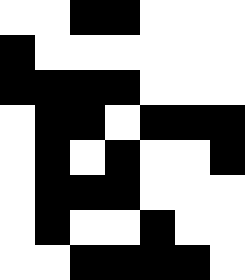[["white", "white", "black", "black", "white", "white", "white"], ["black", "white", "white", "white", "white", "white", "white"], ["black", "black", "black", "black", "white", "white", "white"], ["white", "black", "black", "white", "black", "black", "black"], ["white", "black", "white", "black", "white", "white", "black"], ["white", "black", "black", "black", "white", "white", "white"], ["white", "black", "white", "white", "black", "white", "white"], ["white", "white", "black", "black", "black", "black", "white"]]